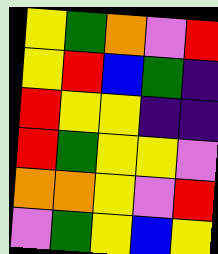[["yellow", "green", "orange", "violet", "red"], ["yellow", "red", "blue", "green", "indigo"], ["red", "yellow", "yellow", "indigo", "indigo"], ["red", "green", "yellow", "yellow", "violet"], ["orange", "orange", "yellow", "violet", "red"], ["violet", "green", "yellow", "blue", "yellow"]]